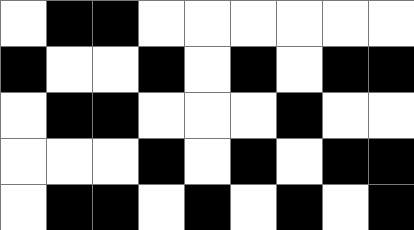[["white", "black", "black", "white", "white", "white", "white", "white", "white"], ["black", "white", "white", "black", "white", "black", "white", "black", "black"], ["white", "black", "black", "white", "white", "white", "black", "white", "white"], ["white", "white", "white", "black", "white", "black", "white", "black", "black"], ["white", "black", "black", "white", "black", "white", "black", "white", "black"]]